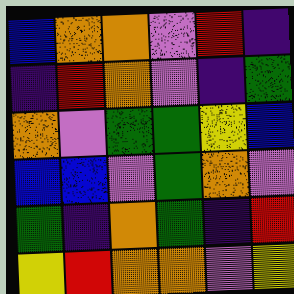[["blue", "orange", "orange", "violet", "red", "indigo"], ["indigo", "red", "orange", "violet", "indigo", "green"], ["orange", "violet", "green", "green", "yellow", "blue"], ["blue", "blue", "violet", "green", "orange", "violet"], ["green", "indigo", "orange", "green", "indigo", "red"], ["yellow", "red", "orange", "orange", "violet", "yellow"]]